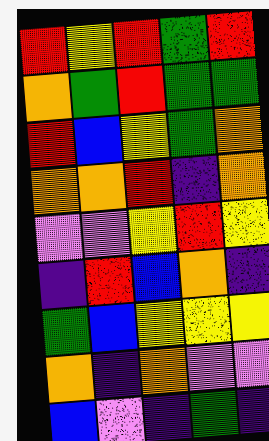[["red", "yellow", "red", "green", "red"], ["orange", "green", "red", "green", "green"], ["red", "blue", "yellow", "green", "orange"], ["orange", "orange", "red", "indigo", "orange"], ["violet", "violet", "yellow", "red", "yellow"], ["indigo", "red", "blue", "orange", "indigo"], ["green", "blue", "yellow", "yellow", "yellow"], ["orange", "indigo", "orange", "violet", "violet"], ["blue", "violet", "indigo", "green", "indigo"]]